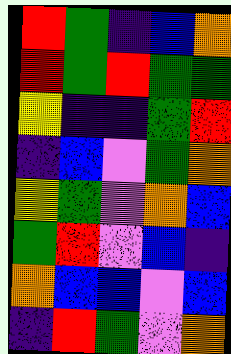[["red", "green", "indigo", "blue", "orange"], ["red", "green", "red", "green", "green"], ["yellow", "indigo", "indigo", "green", "red"], ["indigo", "blue", "violet", "green", "orange"], ["yellow", "green", "violet", "orange", "blue"], ["green", "red", "violet", "blue", "indigo"], ["orange", "blue", "blue", "violet", "blue"], ["indigo", "red", "green", "violet", "orange"]]